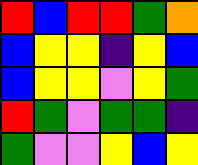[["red", "blue", "red", "red", "green", "orange"], ["blue", "yellow", "yellow", "indigo", "yellow", "blue"], ["blue", "yellow", "yellow", "violet", "yellow", "green"], ["red", "green", "violet", "green", "green", "indigo"], ["green", "violet", "violet", "yellow", "blue", "yellow"]]